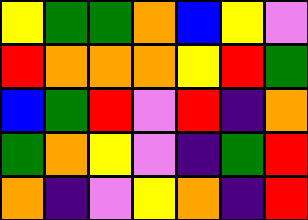[["yellow", "green", "green", "orange", "blue", "yellow", "violet"], ["red", "orange", "orange", "orange", "yellow", "red", "green"], ["blue", "green", "red", "violet", "red", "indigo", "orange"], ["green", "orange", "yellow", "violet", "indigo", "green", "red"], ["orange", "indigo", "violet", "yellow", "orange", "indigo", "red"]]